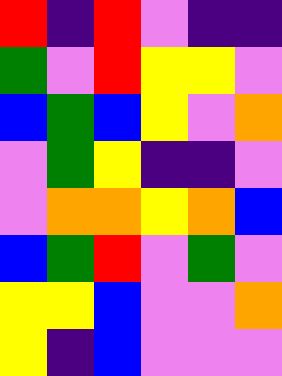[["red", "indigo", "red", "violet", "indigo", "indigo"], ["green", "violet", "red", "yellow", "yellow", "violet"], ["blue", "green", "blue", "yellow", "violet", "orange"], ["violet", "green", "yellow", "indigo", "indigo", "violet"], ["violet", "orange", "orange", "yellow", "orange", "blue"], ["blue", "green", "red", "violet", "green", "violet"], ["yellow", "yellow", "blue", "violet", "violet", "orange"], ["yellow", "indigo", "blue", "violet", "violet", "violet"]]